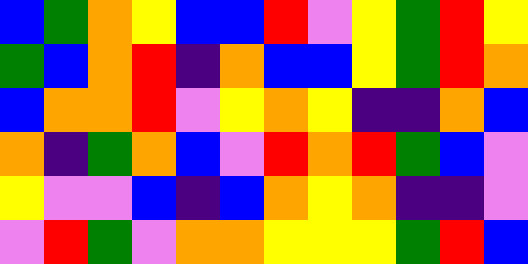[["blue", "green", "orange", "yellow", "blue", "blue", "red", "violet", "yellow", "green", "red", "yellow"], ["green", "blue", "orange", "red", "indigo", "orange", "blue", "blue", "yellow", "green", "red", "orange"], ["blue", "orange", "orange", "red", "violet", "yellow", "orange", "yellow", "indigo", "indigo", "orange", "blue"], ["orange", "indigo", "green", "orange", "blue", "violet", "red", "orange", "red", "green", "blue", "violet"], ["yellow", "violet", "violet", "blue", "indigo", "blue", "orange", "yellow", "orange", "indigo", "indigo", "violet"], ["violet", "red", "green", "violet", "orange", "orange", "yellow", "yellow", "yellow", "green", "red", "blue"]]